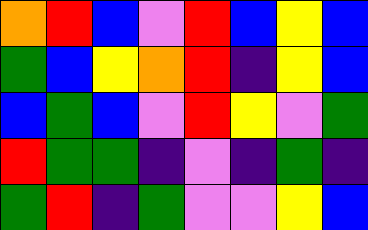[["orange", "red", "blue", "violet", "red", "blue", "yellow", "blue"], ["green", "blue", "yellow", "orange", "red", "indigo", "yellow", "blue"], ["blue", "green", "blue", "violet", "red", "yellow", "violet", "green"], ["red", "green", "green", "indigo", "violet", "indigo", "green", "indigo"], ["green", "red", "indigo", "green", "violet", "violet", "yellow", "blue"]]